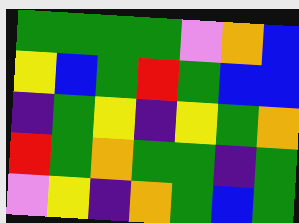[["green", "green", "green", "green", "violet", "orange", "blue"], ["yellow", "blue", "green", "red", "green", "blue", "blue"], ["indigo", "green", "yellow", "indigo", "yellow", "green", "orange"], ["red", "green", "orange", "green", "green", "indigo", "green"], ["violet", "yellow", "indigo", "orange", "green", "blue", "green"]]